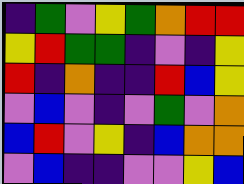[["indigo", "green", "violet", "yellow", "green", "orange", "red", "red"], ["yellow", "red", "green", "green", "indigo", "violet", "indigo", "yellow"], ["red", "indigo", "orange", "indigo", "indigo", "red", "blue", "yellow"], ["violet", "blue", "violet", "indigo", "violet", "green", "violet", "orange"], ["blue", "red", "violet", "yellow", "indigo", "blue", "orange", "orange"], ["violet", "blue", "indigo", "indigo", "violet", "violet", "yellow", "blue"]]